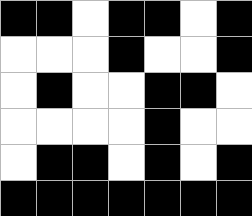[["black", "black", "white", "black", "black", "white", "black"], ["white", "white", "white", "black", "white", "white", "black"], ["white", "black", "white", "white", "black", "black", "white"], ["white", "white", "white", "white", "black", "white", "white"], ["white", "black", "black", "white", "black", "white", "black"], ["black", "black", "black", "black", "black", "black", "black"]]